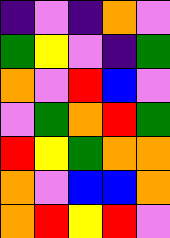[["indigo", "violet", "indigo", "orange", "violet"], ["green", "yellow", "violet", "indigo", "green"], ["orange", "violet", "red", "blue", "violet"], ["violet", "green", "orange", "red", "green"], ["red", "yellow", "green", "orange", "orange"], ["orange", "violet", "blue", "blue", "orange"], ["orange", "red", "yellow", "red", "violet"]]